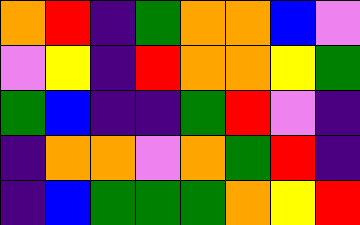[["orange", "red", "indigo", "green", "orange", "orange", "blue", "violet"], ["violet", "yellow", "indigo", "red", "orange", "orange", "yellow", "green"], ["green", "blue", "indigo", "indigo", "green", "red", "violet", "indigo"], ["indigo", "orange", "orange", "violet", "orange", "green", "red", "indigo"], ["indigo", "blue", "green", "green", "green", "orange", "yellow", "red"]]